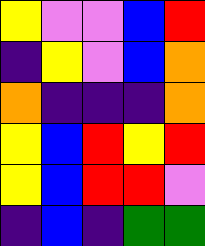[["yellow", "violet", "violet", "blue", "red"], ["indigo", "yellow", "violet", "blue", "orange"], ["orange", "indigo", "indigo", "indigo", "orange"], ["yellow", "blue", "red", "yellow", "red"], ["yellow", "blue", "red", "red", "violet"], ["indigo", "blue", "indigo", "green", "green"]]